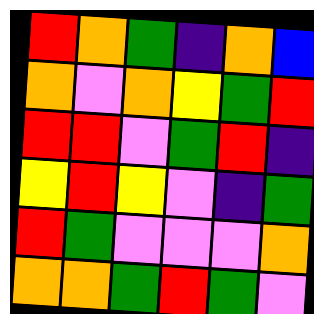[["red", "orange", "green", "indigo", "orange", "blue"], ["orange", "violet", "orange", "yellow", "green", "red"], ["red", "red", "violet", "green", "red", "indigo"], ["yellow", "red", "yellow", "violet", "indigo", "green"], ["red", "green", "violet", "violet", "violet", "orange"], ["orange", "orange", "green", "red", "green", "violet"]]